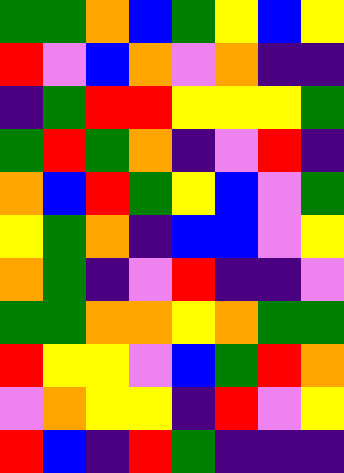[["green", "green", "orange", "blue", "green", "yellow", "blue", "yellow"], ["red", "violet", "blue", "orange", "violet", "orange", "indigo", "indigo"], ["indigo", "green", "red", "red", "yellow", "yellow", "yellow", "green"], ["green", "red", "green", "orange", "indigo", "violet", "red", "indigo"], ["orange", "blue", "red", "green", "yellow", "blue", "violet", "green"], ["yellow", "green", "orange", "indigo", "blue", "blue", "violet", "yellow"], ["orange", "green", "indigo", "violet", "red", "indigo", "indigo", "violet"], ["green", "green", "orange", "orange", "yellow", "orange", "green", "green"], ["red", "yellow", "yellow", "violet", "blue", "green", "red", "orange"], ["violet", "orange", "yellow", "yellow", "indigo", "red", "violet", "yellow"], ["red", "blue", "indigo", "red", "green", "indigo", "indigo", "indigo"]]